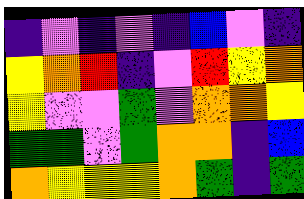[["indigo", "violet", "indigo", "violet", "indigo", "blue", "violet", "indigo"], ["yellow", "orange", "red", "indigo", "violet", "red", "yellow", "orange"], ["yellow", "violet", "violet", "green", "violet", "orange", "orange", "yellow"], ["green", "green", "violet", "green", "orange", "orange", "indigo", "blue"], ["orange", "yellow", "yellow", "yellow", "orange", "green", "indigo", "green"]]